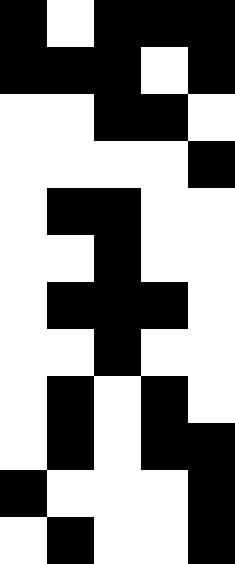[["black", "white", "black", "black", "black"], ["black", "black", "black", "white", "black"], ["white", "white", "black", "black", "white"], ["white", "white", "white", "white", "black"], ["white", "black", "black", "white", "white"], ["white", "white", "black", "white", "white"], ["white", "black", "black", "black", "white"], ["white", "white", "black", "white", "white"], ["white", "black", "white", "black", "white"], ["white", "black", "white", "black", "black"], ["black", "white", "white", "white", "black"], ["white", "black", "white", "white", "black"]]